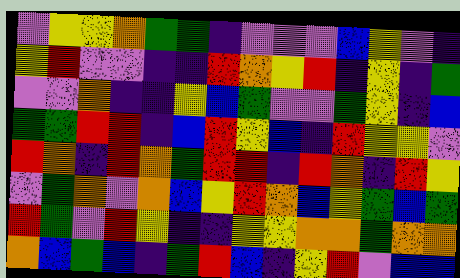[["violet", "yellow", "yellow", "orange", "green", "green", "indigo", "violet", "violet", "violet", "blue", "yellow", "violet", "indigo"], ["yellow", "red", "violet", "violet", "indigo", "indigo", "red", "orange", "yellow", "red", "indigo", "yellow", "indigo", "green"], ["violet", "violet", "orange", "indigo", "indigo", "yellow", "blue", "green", "violet", "violet", "green", "yellow", "indigo", "blue"], ["green", "green", "red", "red", "indigo", "blue", "red", "yellow", "blue", "indigo", "red", "yellow", "yellow", "violet"], ["red", "orange", "indigo", "red", "orange", "green", "red", "red", "indigo", "red", "orange", "indigo", "red", "yellow"], ["violet", "green", "orange", "violet", "orange", "blue", "yellow", "red", "orange", "blue", "yellow", "green", "blue", "green"], ["red", "green", "violet", "red", "yellow", "indigo", "indigo", "yellow", "yellow", "orange", "orange", "green", "orange", "orange"], ["orange", "blue", "green", "blue", "indigo", "green", "red", "blue", "indigo", "yellow", "red", "violet", "blue", "blue"]]